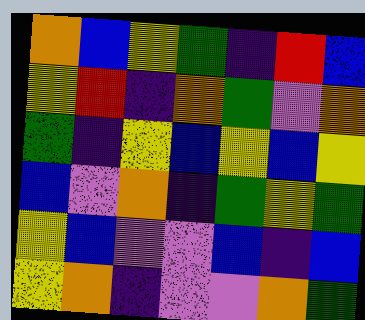[["orange", "blue", "yellow", "green", "indigo", "red", "blue"], ["yellow", "red", "indigo", "orange", "green", "violet", "orange"], ["green", "indigo", "yellow", "blue", "yellow", "blue", "yellow"], ["blue", "violet", "orange", "indigo", "green", "yellow", "green"], ["yellow", "blue", "violet", "violet", "blue", "indigo", "blue"], ["yellow", "orange", "indigo", "violet", "violet", "orange", "green"]]